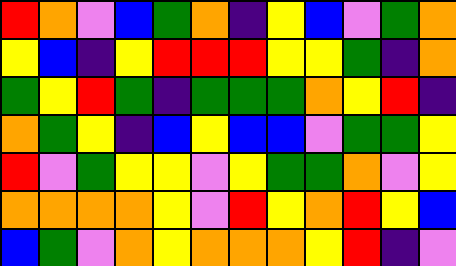[["red", "orange", "violet", "blue", "green", "orange", "indigo", "yellow", "blue", "violet", "green", "orange"], ["yellow", "blue", "indigo", "yellow", "red", "red", "red", "yellow", "yellow", "green", "indigo", "orange"], ["green", "yellow", "red", "green", "indigo", "green", "green", "green", "orange", "yellow", "red", "indigo"], ["orange", "green", "yellow", "indigo", "blue", "yellow", "blue", "blue", "violet", "green", "green", "yellow"], ["red", "violet", "green", "yellow", "yellow", "violet", "yellow", "green", "green", "orange", "violet", "yellow"], ["orange", "orange", "orange", "orange", "yellow", "violet", "red", "yellow", "orange", "red", "yellow", "blue"], ["blue", "green", "violet", "orange", "yellow", "orange", "orange", "orange", "yellow", "red", "indigo", "violet"]]